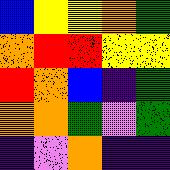[["blue", "yellow", "yellow", "orange", "green"], ["orange", "red", "red", "yellow", "yellow"], ["red", "orange", "blue", "indigo", "green"], ["orange", "orange", "green", "violet", "green"], ["indigo", "violet", "orange", "indigo", "indigo"]]